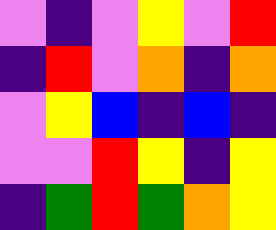[["violet", "indigo", "violet", "yellow", "violet", "red"], ["indigo", "red", "violet", "orange", "indigo", "orange"], ["violet", "yellow", "blue", "indigo", "blue", "indigo"], ["violet", "violet", "red", "yellow", "indigo", "yellow"], ["indigo", "green", "red", "green", "orange", "yellow"]]